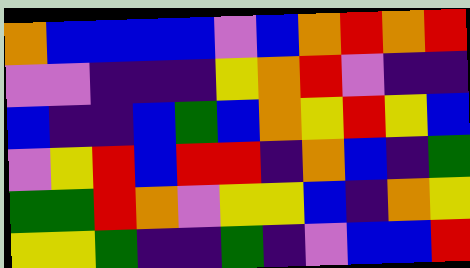[["orange", "blue", "blue", "blue", "blue", "violet", "blue", "orange", "red", "orange", "red"], ["violet", "violet", "indigo", "indigo", "indigo", "yellow", "orange", "red", "violet", "indigo", "indigo"], ["blue", "indigo", "indigo", "blue", "green", "blue", "orange", "yellow", "red", "yellow", "blue"], ["violet", "yellow", "red", "blue", "red", "red", "indigo", "orange", "blue", "indigo", "green"], ["green", "green", "red", "orange", "violet", "yellow", "yellow", "blue", "indigo", "orange", "yellow"], ["yellow", "yellow", "green", "indigo", "indigo", "green", "indigo", "violet", "blue", "blue", "red"]]